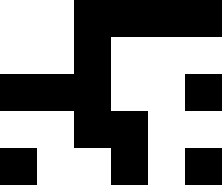[["white", "white", "black", "black", "black", "black"], ["white", "white", "black", "white", "white", "white"], ["black", "black", "black", "white", "white", "black"], ["white", "white", "black", "black", "white", "white"], ["black", "white", "white", "black", "white", "black"]]